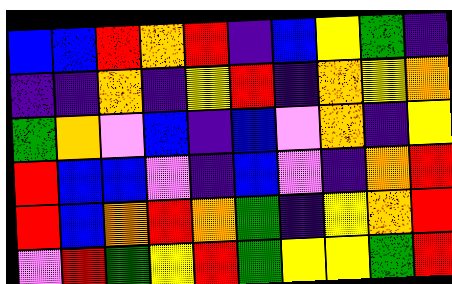[["blue", "blue", "red", "orange", "red", "indigo", "blue", "yellow", "green", "indigo"], ["indigo", "indigo", "orange", "indigo", "yellow", "red", "indigo", "orange", "yellow", "orange"], ["green", "orange", "violet", "blue", "indigo", "blue", "violet", "orange", "indigo", "yellow"], ["red", "blue", "blue", "violet", "indigo", "blue", "violet", "indigo", "orange", "red"], ["red", "blue", "orange", "red", "orange", "green", "indigo", "yellow", "orange", "red"], ["violet", "red", "green", "yellow", "red", "green", "yellow", "yellow", "green", "red"]]